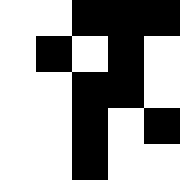[["white", "white", "black", "black", "black"], ["white", "black", "white", "black", "white"], ["white", "white", "black", "black", "white"], ["white", "white", "black", "white", "black"], ["white", "white", "black", "white", "white"]]